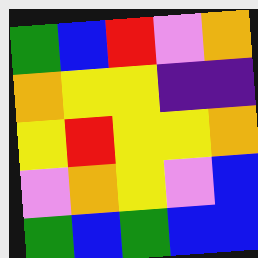[["green", "blue", "red", "violet", "orange"], ["orange", "yellow", "yellow", "indigo", "indigo"], ["yellow", "red", "yellow", "yellow", "orange"], ["violet", "orange", "yellow", "violet", "blue"], ["green", "blue", "green", "blue", "blue"]]